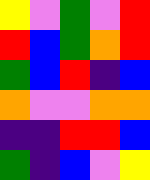[["yellow", "violet", "green", "violet", "red"], ["red", "blue", "green", "orange", "red"], ["green", "blue", "red", "indigo", "blue"], ["orange", "violet", "violet", "orange", "orange"], ["indigo", "indigo", "red", "red", "blue"], ["green", "indigo", "blue", "violet", "yellow"]]